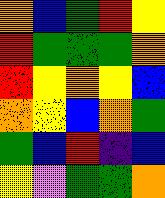[["orange", "blue", "green", "red", "yellow"], ["red", "green", "green", "green", "orange"], ["red", "yellow", "orange", "yellow", "blue"], ["orange", "yellow", "blue", "orange", "green"], ["green", "blue", "red", "indigo", "blue"], ["yellow", "violet", "green", "green", "orange"]]